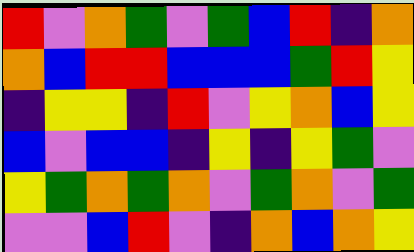[["red", "violet", "orange", "green", "violet", "green", "blue", "red", "indigo", "orange"], ["orange", "blue", "red", "red", "blue", "blue", "blue", "green", "red", "yellow"], ["indigo", "yellow", "yellow", "indigo", "red", "violet", "yellow", "orange", "blue", "yellow"], ["blue", "violet", "blue", "blue", "indigo", "yellow", "indigo", "yellow", "green", "violet"], ["yellow", "green", "orange", "green", "orange", "violet", "green", "orange", "violet", "green"], ["violet", "violet", "blue", "red", "violet", "indigo", "orange", "blue", "orange", "yellow"]]